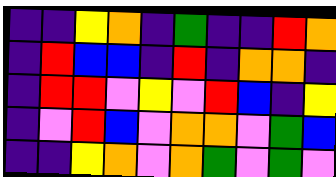[["indigo", "indigo", "yellow", "orange", "indigo", "green", "indigo", "indigo", "red", "orange"], ["indigo", "red", "blue", "blue", "indigo", "red", "indigo", "orange", "orange", "indigo"], ["indigo", "red", "red", "violet", "yellow", "violet", "red", "blue", "indigo", "yellow"], ["indigo", "violet", "red", "blue", "violet", "orange", "orange", "violet", "green", "blue"], ["indigo", "indigo", "yellow", "orange", "violet", "orange", "green", "violet", "green", "violet"]]